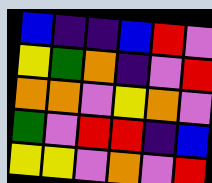[["blue", "indigo", "indigo", "blue", "red", "violet"], ["yellow", "green", "orange", "indigo", "violet", "red"], ["orange", "orange", "violet", "yellow", "orange", "violet"], ["green", "violet", "red", "red", "indigo", "blue"], ["yellow", "yellow", "violet", "orange", "violet", "red"]]